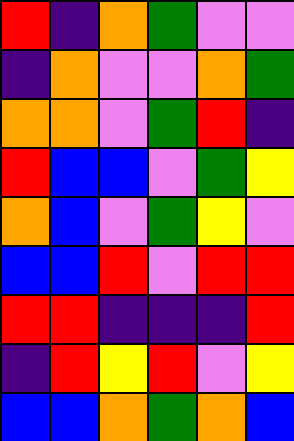[["red", "indigo", "orange", "green", "violet", "violet"], ["indigo", "orange", "violet", "violet", "orange", "green"], ["orange", "orange", "violet", "green", "red", "indigo"], ["red", "blue", "blue", "violet", "green", "yellow"], ["orange", "blue", "violet", "green", "yellow", "violet"], ["blue", "blue", "red", "violet", "red", "red"], ["red", "red", "indigo", "indigo", "indigo", "red"], ["indigo", "red", "yellow", "red", "violet", "yellow"], ["blue", "blue", "orange", "green", "orange", "blue"]]